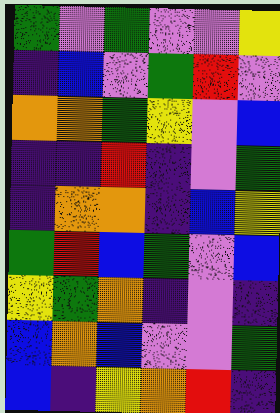[["green", "violet", "green", "violet", "violet", "yellow"], ["indigo", "blue", "violet", "green", "red", "violet"], ["orange", "orange", "green", "yellow", "violet", "blue"], ["indigo", "indigo", "red", "indigo", "violet", "green"], ["indigo", "orange", "orange", "indigo", "blue", "yellow"], ["green", "red", "blue", "green", "violet", "blue"], ["yellow", "green", "orange", "indigo", "violet", "indigo"], ["blue", "orange", "blue", "violet", "violet", "green"], ["blue", "indigo", "yellow", "orange", "red", "indigo"]]